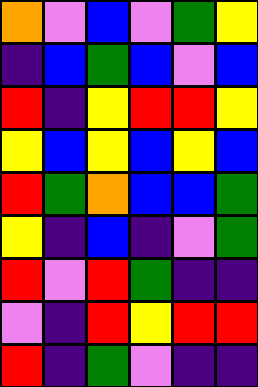[["orange", "violet", "blue", "violet", "green", "yellow"], ["indigo", "blue", "green", "blue", "violet", "blue"], ["red", "indigo", "yellow", "red", "red", "yellow"], ["yellow", "blue", "yellow", "blue", "yellow", "blue"], ["red", "green", "orange", "blue", "blue", "green"], ["yellow", "indigo", "blue", "indigo", "violet", "green"], ["red", "violet", "red", "green", "indigo", "indigo"], ["violet", "indigo", "red", "yellow", "red", "red"], ["red", "indigo", "green", "violet", "indigo", "indigo"]]